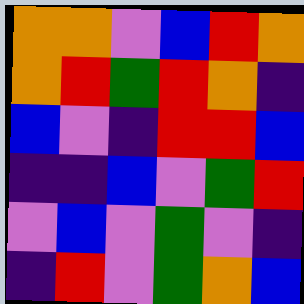[["orange", "orange", "violet", "blue", "red", "orange"], ["orange", "red", "green", "red", "orange", "indigo"], ["blue", "violet", "indigo", "red", "red", "blue"], ["indigo", "indigo", "blue", "violet", "green", "red"], ["violet", "blue", "violet", "green", "violet", "indigo"], ["indigo", "red", "violet", "green", "orange", "blue"]]